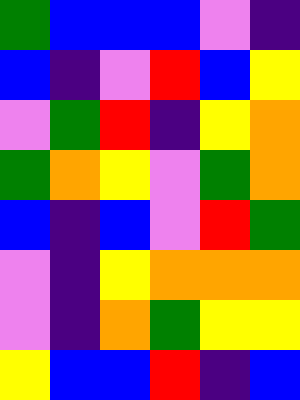[["green", "blue", "blue", "blue", "violet", "indigo"], ["blue", "indigo", "violet", "red", "blue", "yellow"], ["violet", "green", "red", "indigo", "yellow", "orange"], ["green", "orange", "yellow", "violet", "green", "orange"], ["blue", "indigo", "blue", "violet", "red", "green"], ["violet", "indigo", "yellow", "orange", "orange", "orange"], ["violet", "indigo", "orange", "green", "yellow", "yellow"], ["yellow", "blue", "blue", "red", "indigo", "blue"]]